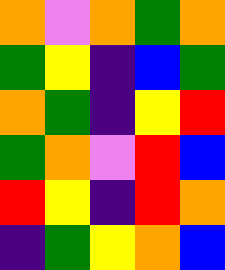[["orange", "violet", "orange", "green", "orange"], ["green", "yellow", "indigo", "blue", "green"], ["orange", "green", "indigo", "yellow", "red"], ["green", "orange", "violet", "red", "blue"], ["red", "yellow", "indigo", "red", "orange"], ["indigo", "green", "yellow", "orange", "blue"]]